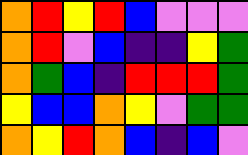[["orange", "red", "yellow", "red", "blue", "violet", "violet", "violet"], ["orange", "red", "violet", "blue", "indigo", "indigo", "yellow", "green"], ["orange", "green", "blue", "indigo", "red", "red", "red", "green"], ["yellow", "blue", "blue", "orange", "yellow", "violet", "green", "green"], ["orange", "yellow", "red", "orange", "blue", "indigo", "blue", "violet"]]